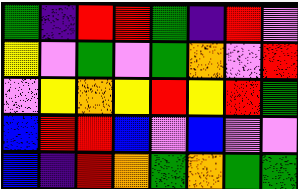[["green", "indigo", "red", "red", "green", "indigo", "red", "violet"], ["yellow", "violet", "green", "violet", "green", "orange", "violet", "red"], ["violet", "yellow", "orange", "yellow", "red", "yellow", "red", "green"], ["blue", "red", "red", "blue", "violet", "blue", "violet", "violet"], ["blue", "indigo", "red", "orange", "green", "orange", "green", "green"]]